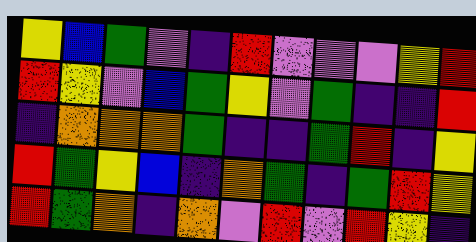[["yellow", "blue", "green", "violet", "indigo", "red", "violet", "violet", "violet", "yellow", "red"], ["red", "yellow", "violet", "blue", "green", "yellow", "violet", "green", "indigo", "indigo", "red"], ["indigo", "orange", "orange", "orange", "green", "indigo", "indigo", "green", "red", "indigo", "yellow"], ["red", "green", "yellow", "blue", "indigo", "orange", "green", "indigo", "green", "red", "yellow"], ["red", "green", "orange", "indigo", "orange", "violet", "red", "violet", "red", "yellow", "indigo"]]